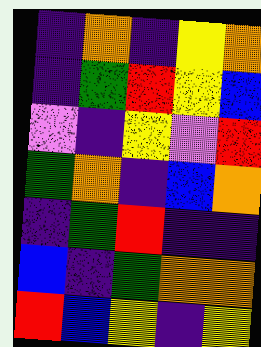[["indigo", "orange", "indigo", "yellow", "orange"], ["indigo", "green", "red", "yellow", "blue"], ["violet", "indigo", "yellow", "violet", "red"], ["green", "orange", "indigo", "blue", "orange"], ["indigo", "green", "red", "indigo", "indigo"], ["blue", "indigo", "green", "orange", "orange"], ["red", "blue", "yellow", "indigo", "yellow"]]